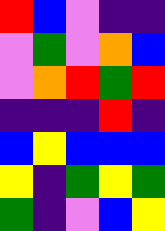[["red", "blue", "violet", "indigo", "indigo"], ["violet", "green", "violet", "orange", "blue"], ["violet", "orange", "red", "green", "red"], ["indigo", "indigo", "indigo", "red", "indigo"], ["blue", "yellow", "blue", "blue", "blue"], ["yellow", "indigo", "green", "yellow", "green"], ["green", "indigo", "violet", "blue", "yellow"]]